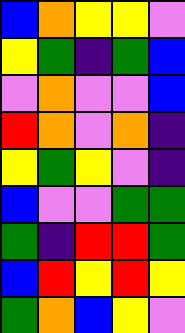[["blue", "orange", "yellow", "yellow", "violet"], ["yellow", "green", "indigo", "green", "blue"], ["violet", "orange", "violet", "violet", "blue"], ["red", "orange", "violet", "orange", "indigo"], ["yellow", "green", "yellow", "violet", "indigo"], ["blue", "violet", "violet", "green", "green"], ["green", "indigo", "red", "red", "green"], ["blue", "red", "yellow", "red", "yellow"], ["green", "orange", "blue", "yellow", "violet"]]